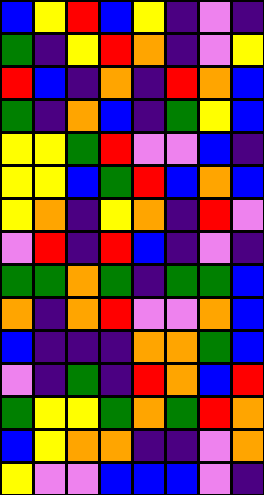[["blue", "yellow", "red", "blue", "yellow", "indigo", "violet", "indigo"], ["green", "indigo", "yellow", "red", "orange", "indigo", "violet", "yellow"], ["red", "blue", "indigo", "orange", "indigo", "red", "orange", "blue"], ["green", "indigo", "orange", "blue", "indigo", "green", "yellow", "blue"], ["yellow", "yellow", "green", "red", "violet", "violet", "blue", "indigo"], ["yellow", "yellow", "blue", "green", "red", "blue", "orange", "blue"], ["yellow", "orange", "indigo", "yellow", "orange", "indigo", "red", "violet"], ["violet", "red", "indigo", "red", "blue", "indigo", "violet", "indigo"], ["green", "green", "orange", "green", "indigo", "green", "green", "blue"], ["orange", "indigo", "orange", "red", "violet", "violet", "orange", "blue"], ["blue", "indigo", "indigo", "indigo", "orange", "orange", "green", "blue"], ["violet", "indigo", "green", "indigo", "red", "orange", "blue", "red"], ["green", "yellow", "yellow", "green", "orange", "green", "red", "orange"], ["blue", "yellow", "orange", "orange", "indigo", "indigo", "violet", "orange"], ["yellow", "violet", "violet", "blue", "blue", "blue", "violet", "indigo"]]